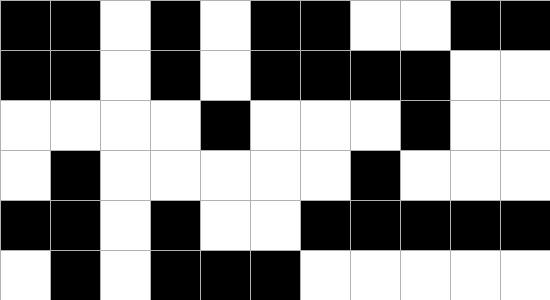[["black", "black", "white", "black", "white", "black", "black", "white", "white", "black", "black"], ["black", "black", "white", "black", "white", "black", "black", "black", "black", "white", "white"], ["white", "white", "white", "white", "black", "white", "white", "white", "black", "white", "white"], ["white", "black", "white", "white", "white", "white", "white", "black", "white", "white", "white"], ["black", "black", "white", "black", "white", "white", "black", "black", "black", "black", "black"], ["white", "black", "white", "black", "black", "black", "white", "white", "white", "white", "white"]]